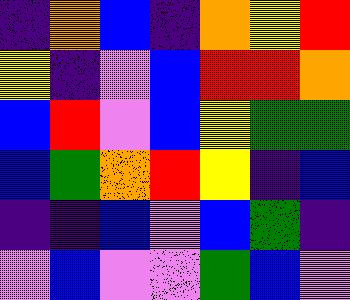[["indigo", "orange", "blue", "indigo", "orange", "yellow", "red"], ["yellow", "indigo", "violet", "blue", "red", "red", "orange"], ["blue", "red", "violet", "blue", "yellow", "green", "green"], ["blue", "green", "orange", "red", "yellow", "indigo", "blue"], ["indigo", "indigo", "blue", "violet", "blue", "green", "indigo"], ["violet", "blue", "violet", "violet", "green", "blue", "violet"]]